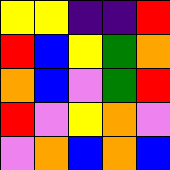[["yellow", "yellow", "indigo", "indigo", "red"], ["red", "blue", "yellow", "green", "orange"], ["orange", "blue", "violet", "green", "red"], ["red", "violet", "yellow", "orange", "violet"], ["violet", "orange", "blue", "orange", "blue"]]